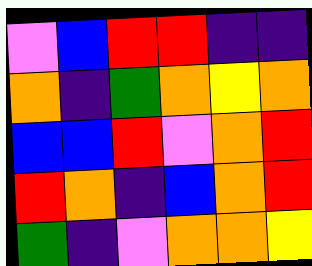[["violet", "blue", "red", "red", "indigo", "indigo"], ["orange", "indigo", "green", "orange", "yellow", "orange"], ["blue", "blue", "red", "violet", "orange", "red"], ["red", "orange", "indigo", "blue", "orange", "red"], ["green", "indigo", "violet", "orange", "orange", "yellow"]]